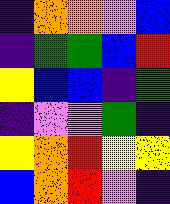[["indigo", "orange", "orange", "violet", "blue"], ["indigo", "green", "green", "blue", "red"], ["yellow", "blue", "blue", "indigo", "green"], ["indigo", "violet", "violet", "green", "indigo"], ["yellow", "orange", "red", "yellow", "yellow"], ["blue", "orange", "red", "violet", "indigo"]]